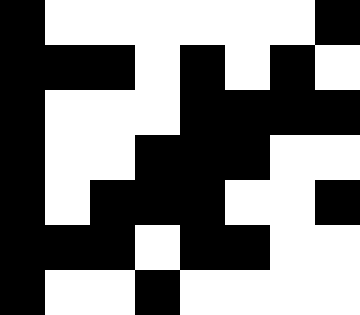[["black", "white", "white", "white", "white", "white", "white", "black"], ["black", "black", "black", "white", "black", "white", "black", "white"], ["black", "white", "white", "white", "black", "black", "black", "black"], ["black", "white", "white", "black", "black", "black", "white", "white"], ["black", "white", "black", "black", "black", "white", "white", "black"], ["black", "black", "black", "white", "black", "black", "white", "white"], ["black", "white", "white", "black", "white", "white", "white", "white"]]